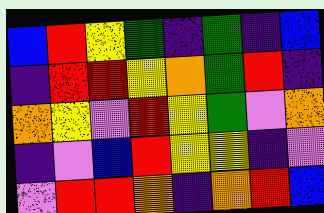[["blue", "red", "yellow", "green", "indigo", "green", "indigo", "blue"], ["indigo", "red", "red", "yellow", "orange", "green", "red", "indigo"], ["orange", "yellow", "violet", "red", "yellow", "green", "violet", "orange"], ["indigo", "violet", "blue", "red", "yellow", "yellow", "indigo", "violet"], ["violet", "red", "red", "orange", "indigo", "orange", "red", "blue"]]